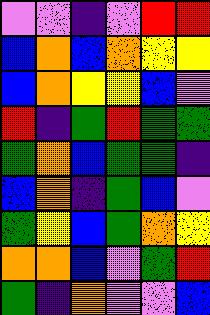[["violet", "violet", "indigo", "violet", "red", "red"], ["blue", "orange", "blue", "orange", "yellow", "yellow"], ["blue", "orange", "yellow", "yellow", "blue", "violet"], ["red", "indigo", "green", "red", "green", "green"], ["green", "orange", "blue", "green", "green", "indigo"], ["blue", "orange", "indigo", "green", "blue", "violet"], ["green", "yellow", "blue", "green", "orange", "yellow"], ["orange", "orange", "blue", "violet", "green", "red"], ["green", "indigo", "orange", "violet", "violet", "blue"]]